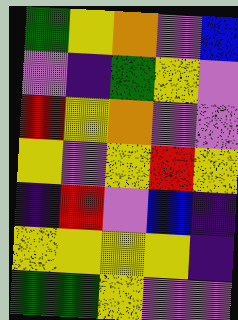[["green", "yellow", "orange", "violet", "blue"], ["violet", "indigo", "green", "yellow", "violet"], ["red", "yellow", "orange", "violet", "violet"], ["yellow", "violet", "yellow", "red", "yellow"], ["indigo", "red", "violet", "blue", "indigo"], ["yellow", "yellow", "yellow", "yellow", "indigo"], ["green", "green", "yellow", "violet", "violet"]]